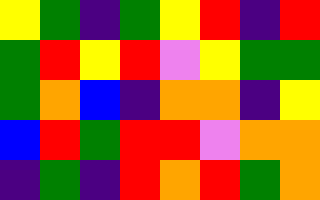[["yellow", "green", "indigo", "green", "yellow", "red", "indigo", "red"], ["green", "red", "yellow", "red", "violet", "yellow", "green", "green"], ["green", "orange", "blue", "indigo", "orange", "orange", "indigo", "yellow"], ["blue", "red", "green", "red", "red", "violet", "orange", "orange"], ["indigo", "green", "indigo", "red", "orange", "red", "green", "orange"]]